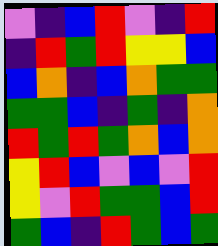[["violet", "indigo", "blue", "red", "violet", "indigo", "red"], ["indigo", "red", "green", "red", "yellow", "yellow", "blue"], ["blue", "orange", "indigo", "blue", "orange", "green", "green"], ["green", "green", "blue", "indigo", "green", "indigo", "orange"], ["red", "green", "red", "green", "orange", "blue", "orange"], ["yellow", "red", "blue", "violet", "blue", "violet", "red"], ["yellow", "violet", "red", "green", "green", "blue", "red"], ["green", "blue", "indigo", "red", "green", "blue", "green"]]